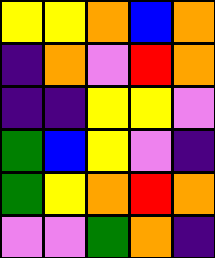[["yellow", "yellow", "orange", "blue", "orange"], ["indigo", "orange", "violet", "red", "orange"], ["indigo", "indigo", "yellow", "yellow", "violet"], ["green", "blue", "yellow", "violet", "indigo"], ["green", "yellow", "orange", "red", "orange"], ["violet", "violet", "green", "orange", "indigo"]]